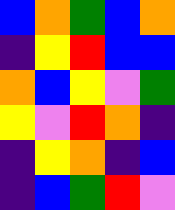[["blue", "orange", "green", "blue", "orange"], ["indigo", "yellow", "red", "blue", "blue"], ["orange", "blue", "yellow", "violet", "green"], ["yellow", "violet", "red", "orange", "indigo"], ["indigo", "yellow", "orange", "indigo", "blue"], ["indigo", "blue", "green", "red", "violet"]]